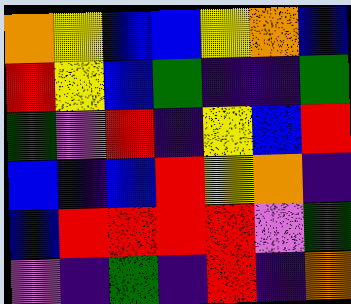[["orange", "yellow", "blue", "blue", "yellow", "orange", "blue"], ["red", "yellow", "blue", "green", "indigo", "indigo", "green"], ["green", "violet", "red", "indigo", "yellow", "blue", "red"], ["blue", "indigo", "blue", "red", "yellow", "orange", "indigo"], ["blue", "red", "red", "red", "red", "violet", "green"], ["violet", "indigo", "green", "indigo", "red", "indigo", "orange"]]